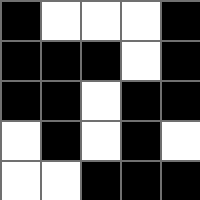[["black", "white", "white", "white", "black"], ["black", "black", "black", "white", "black"], ["black", "black", "white", "black", "black"], ["white", "black", "white", "black", "white"], ["white", "white", "black", "black", "black"]]